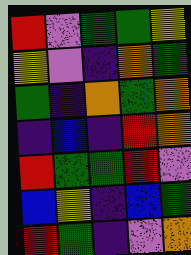[["red", "violet", "green", "green", "yellow"], ["yellow", "violet", "indigo", "orange", "green"], ["green", "indigo", "orange", "green", "orange"], ["indigo", "blue", "indigo", "red", "orange"], ["red", "green", "green", "red", "violet"], ["blue", "yellow", "indigo", "blue", "green"], ["red", "green", "indigo", "violet", "orange"]]